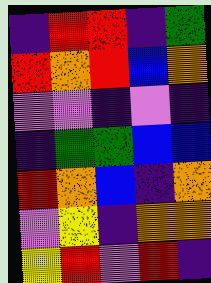[["indigo", "red", "red", "indigo", "green"], ["red", "orange", "red", "blue", "orange"], ["violet", "violet", "indigo", "violet", "indigo"], ["indigo", "green", "green", "blue", "blue"], ["red", "orange", "blue", "indigo", "orange"], ["violet", "yellow", "indigo", "orange", "orange"], ["yellow", "red", "violet", "red", "indigo"]]